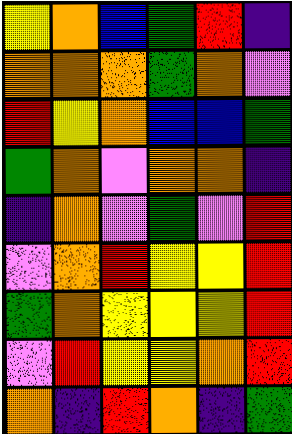[["yellow", "orange", "blue", "green", "red", "indigo"], ["orange", "orange", "orange", "green", "orange", "violet"], ["red", "yellow", "orange", "blue", "blue", "green"], ["green", "orange", "violet", "orange", "orange", "indigo"], ["indigo", "orange", "violet", "green", "violet", "red"], ["violet", "orange", "red", "yellow", "yellow", "red"], ["green", "orange", "yellow", "yellow", "yellow", "red"], ["violet", "red", "yellow", "yellow", "orange", "red"], ["orange", "indigo", "red", "orange", "indigo", "green"]]